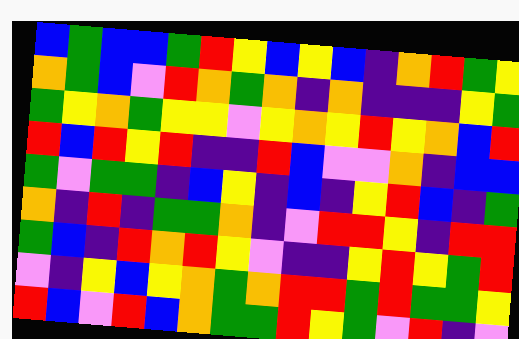[["blue", "green", "blue", "blue", "green", "red", "yellow", "blue", "yellow", "blue", "indigo", "orange", "red", "green", "yellow"], ["orange", "green", "blue", "violet", "red", "orange", "green", "orange", "indigo", "orange", "indigo", "indigo", "indigo", "yellow", "green"], ["green", "yellow", "orange", "green", "yellow", "yellow", "violet", "yellow", "orange", "yellow", "red", "yellow", "orange", "blue", "red"], ["red", "blue", "red", "yellow", "red", "indigo", "indigo", "red", "blue", "violet", "violet", "orange", "indigo", "blue", "blue"], ["green", "violet", "green", "green", "indigo", "blue", "yellow", "indigo", "blue", "indigo", "yellow", "red", "blue", "indigo", "green"], ["orange", "indigo", "red", "indigo", "green", "green", "orange", "indigo", "violet", "red", "red", "yellow", "indigo", "red", "red"], ["green", "blue", "indigo", "red", "orange", "red", "yellow", "violet", "indigo", "indigo", "yellow", "red", "yellow", "green", "red"], ["violet", "indigo", "yellow", "blue", "yellow", "orange", "green", "orange", "red", "red", "green", "red", "green", "green", "yellow"], ["red", "blue", "violet", "red", "blue", "orange", "green", "green", "red", "yellow", "green", "violet", "red", "indigo", "violet"]]